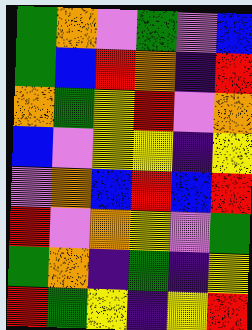[["green", "orange", "violet", "green", "violet", "blue"], ["green", "blue", "red", "orange", "indigo", "red"], ["orange", "green", "yellow", "red", "violet", "orange"], ["blue", "violet", "yellow", "yellow", "indigo", "yellow"], ["violet", "orange", "blue", "red", "blue", "red"], ["red", "violet", "orange", "yellow", "violet", "green"], ["green", "orange", "indigo", "green", "indigo", "yellow"], ["red", "green", "yellow", "indigo", "yellow", "red"]]